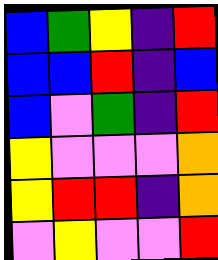[["blue", "green", "yellow", "indigo", "red"], ["blue", "blue", "red", "indigo", "blue"], ["blue", "violet", "green", "indigo", "red"], ["yellow", "violet", "violet", "violet", "orange"], ["yellow", "red", "red", "indigo", "orange"], ["violet", "yellow", "violet", "violet", "red"]]